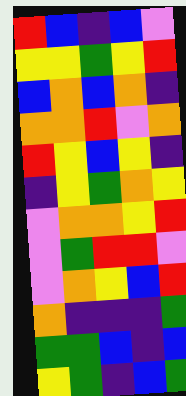[["red", "blue", "indigo", "blue", "violet"], ["yellow", "yellow", "green", "yellow", "red"], ["blue", "orange", "blue", "orange", "indigo"], ["orange", "orange", "red", "violet", "orange"], ["red", "yellow", "blue", "yellow", "indigo"], ["indigo", "yellow", "green", "orange", "yellow"], ["violet", "orange", "orange", "yellow", "red"], ["violet", "green", "red", "red", "violet"], ["violet", "orange", "yellow", "blue", "red"], ["orange", "indigo", "indigo", "indigo", "green"], ["green", "green", "blue", "indigo", "blue"], ["yellow", "green", "indigo", "blue", "green"]]